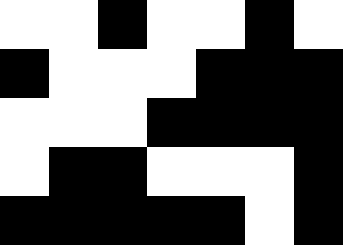[["white", "white", "black", "white", "white", "black", "white"], ["black", "white", "white", "white", "black", "black", "black"], ["white", "white", "white", "black", "black", "black", "black"], ["white", "black", "black", "white", "white", "white", "black"], ["black", "black", "black", "black", "black", "white", "black"]]